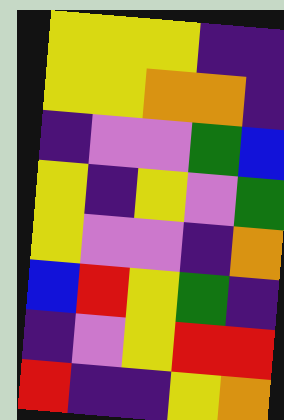[["yellow", "yellow", "yellow", "indigo", "indigo"], ["yellow", "yellow", "orange", "orange", "indigo"], ["indigo", "violet", "violet", "green", "blue"], ["yellow", "indigo", "yellow", "violet", "green"], ["yellow", "violet", "violet", "indigo", "orange"], ["blue", "red", "yellow", "green", "indigo"], ["indigo", "violet", "yellow", "red", "red"], ["red", "indigo", "indigo", "yellow", "orange"]]